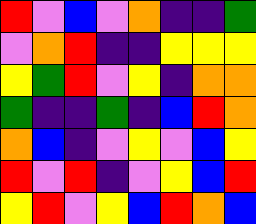[["red", "violet", "blue", "violet", "orange", "indigo", "indigo", "green"], ["violet", "orange", "red", "indigo", "indigo", "yellow", "yellow", "yellow"], ["yellow", "green", "red", "violet", "yellow", "indigo", "orange", "orange"], ["green", "indigo", "indigo", "green", "indigo", "blue", "red", "orange"], ["orange", "blue", "indigo", "violet", "yellow", "violet", "blue", "yellow"], ["red", "violet", "red", "indigo", "violet", "yellow", "blue", "red"], ["yellow", "red", "violet", "yellow", "blue", "red", "orange", "blue"]]